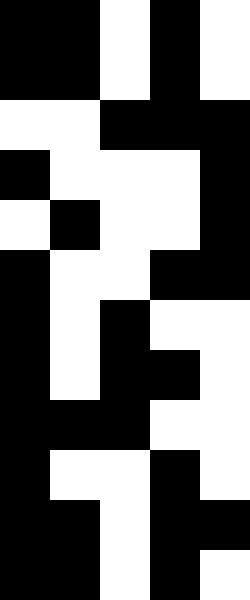[["black", "black", "white", "black", "white"], ["black", "black", "white", "black", "white"], ["white", "white", "black", "black", "black"], ["black", "white", "white", "white", "black"], ["white", "black", "white", "white", "black"], ["black", "white", "white", "black", "black"], ["black", "white", "black", "white", "white"], ["black", "white", "black", "black", "white"], ["black", "black", "black", "white", "white"], ["black", "white", "white", "black", "white"], ["black", "black", "white", "black", "black"], ["black", "black", "white", "black", "white"]]